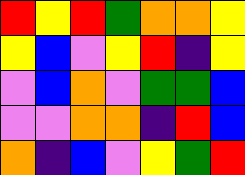[["red", "yellow", "red", "green", "orange", "orange", "yellow"], ["yellow", "blue", "violet", "yellow", "red", "indigo", "yellow"], ["violet", "blue", "orange", "violet", "green", "green", "blue"], ["violet", "violet", "orange", "orange", "indigo", "red", "blue"], ["orange", "indigo", "blue", "violet", "yellow", "green", "red"]]